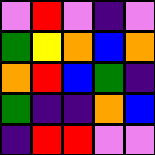[["violet", "red", "violet", "indigo", "violet"], ["green", "yellow", "orange", "blue", "orange"], ["orange", "red", "blue", "green", "indigo"], ["green", "indigo", "indigo", "orange", "blue"], ["indigo", "red", "red", "violet", "violet"]]